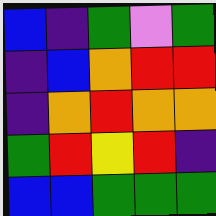[["blue", "indigo", "green", "violet", "green"], ["indigo", "blue", "orange", "red", "red"], ["indigo", "orange", "red", "orange", "orange"], ["green", "red", "yellow", "red", "indigo"], ["blue", "blue", "green", "green", "green"]]